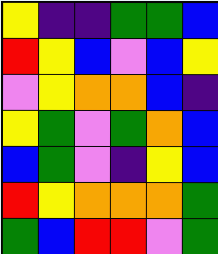[["yellow", "indigo", "indigo", "green", "green", "blue"], ["red", "yellow", "blue", "violet", "blue", "yellow"], ["violet", "yellow", "orange", "orange", "blue", "indigo"], ["yellow", "green", "violet", "green", "orange", "blue"], ["blue", "green", "violet", "indigo", "yellow", "blue"], ["red", "yellow", "orange", "orange", "orange", "green"], ["green", "blue", "red", "red", "violet", "green"]]